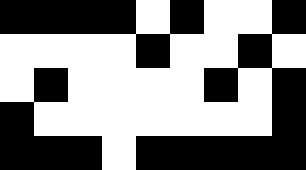[["black", "black", "black", "black", "white", "black", "white", "white", "black"], ["white", "white", "white", "white", "black", "white", "white", "black", "white"], ["white", "black", "white", "white", "white", "white", "black", "white", "black"], ["black", "white", "white", "white", "white", "white", "white", "white", "black"], ["black", "black", "black", "white", "black", "black", "black", "black", "black"]]